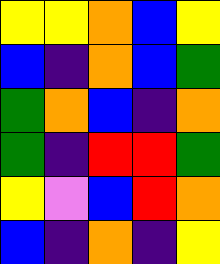[["yellow", "yellow", "orange", "blue", "yellow"], ["blue", "indigo", "orange", "blue", "green"], ["green", "orange", "blue", "indigo", "orange"], ["green", "indigo", "red", "red", "green"], ["yellow", "violet", "blue", "red", "orange"], ["blue", "indigo", "orange", "indigo", "yellow"]]